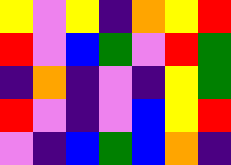[["yellow", "violet", "yellow", "indigo", "orange", "yellow", "red"], ["red", "violet", "blue", "green", "violet", "red", "green"], ["indigo", "orange", "indigo", "violet", "indigo", "yellow", "green"], ["red", "violet", "indigo", "violet", "blue", "yellow", "red"], ["violet", "indigo", "blue", "green", "blue", "orange", "indigo"]]